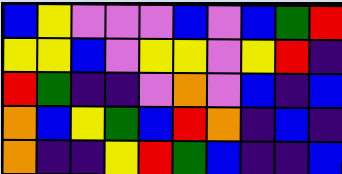[["blue", "yellow", "violet", "violet", "violet", "blue", "violet", "blue", "green", "red"], ["yellow", "yellow", "blue", "violet", "yellow", "yellow", "violet", "yellow", "red", "indigo"], ["red", "green", "indigo", "indigo", "violet", "orange", "violet", "blue", "indigo", "blue"], ["orange", "blue", "yellow", "green", "blue", "red", "orange", "indigo", "blue", "indigo"], ["orange", "indigo", "indigo", "yellow", "red", "green", "blue", "indigo", "indigo", "blue"]]